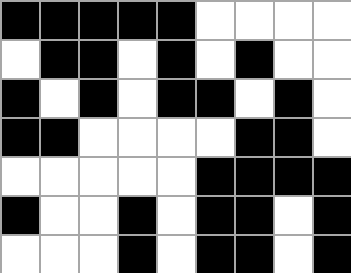[["black", "black", "black", "black", "black", "white", "white", "white", "white"], ["white", "black", "black", "white", "black", "white", "black", "white", "white"], ["black", "white", "black", "white", "black", "black", "white", "black", "white"], ["black", "black", "white", "white", "white", "white", "black", "black", "white"], ["white", "white", "white", "white", "white", "black", "black", "black", "black"], ["black", "white", "white", "black", "white", "black", "black", "white", "black"], ["white", "white", "white", "black", "white", "black", "black", "white", "black"]]